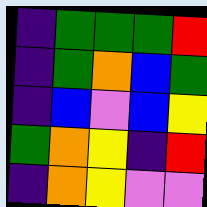[["indigo", "green", "green", "green", "red"], ["indigo", "green", "orange", "blue", "green"], ["indigo", "blue", "violet", "blue", "yellow"], ["green", "orange", "yellow", "indigo", "red"], ["indigo", "orange", "yellow", "violet", "violet"]]